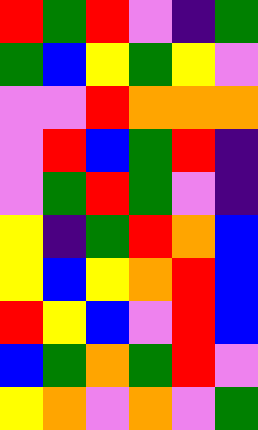[["red", "green", "red", "violet", "indigo", "green"], ["green", "blue", "yellow", "green", "yellow", "violet"], ["violet", "violet", "red", "orange", "orange", "orange"], ["violet", "red", "blue", "green", "red", "indigo"], ["violet", "green", "red", "green", "violet", "indigo"], ["yellow", "indigo", "green", "red", "orange", "blue"], ["yellow", "blue", "yellow", "orange", "red", "blue"], ["red", "yellow", "blue", "violet", "red", "blue"], ["blue", "green", "orange", "green", "red", "violet"], ["yellow", "orange", "violet", "orange", "violet", "green"]]